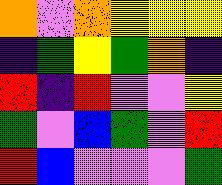[["orange", "violet", "orange", "yellow", "yellow", "yellow"], ["indigo", "green", "yellow", "green", "orange", "indigo"], ["red", "indigo", "red", "violet", "violet", "yellow"], ["green", "violet", "blue", "green", "violet", "red"], ["red", "blue", "violet", "violet", "violet", "green"]]